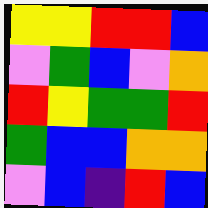[["yellow", "yellow", "red", "red", "blue"], ["violet", "green", "blue", "violet", "orange"], ["red", "yellow", "green", "green", "red"], ["green", "blue", "blue", "orange", "orange"], ["violet", "blue", "indigo", "red", "blue"]]